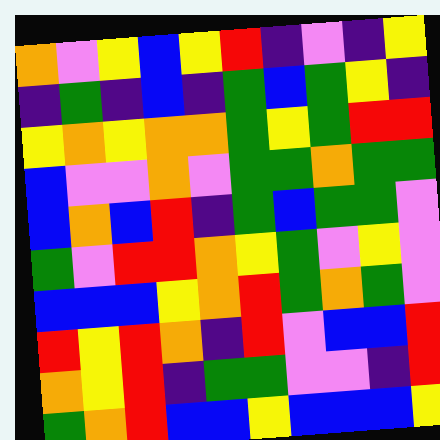[["orange", "violet", "yellow", "blue", "yellow", "red", "indigo", "violet", "indigo", "yellow"], ["indigo", "green", "indigo", "blue", "indigo", "green", "blue", "green", "yellow", "indigo"], ["yellow", "orange", "yellow", "orange", "orange", "green", "yellow", "green", "red", "red"], ["blue", "violet", "violet", "orange", "violet", "green", "green", "orange", "green", "green"], ["blue", "orange", "blue", "red", "indigo", "green", "blue", "green", "green", "violet"], ["green", "violet", "red", "red", "orange", "yellow", "green", "violet", "yellow", "violet"], ["blue", "blue", "blue", "yellow", "orange", "red", "green", "orange", "green", "violet"], ["red", "yellow", "red", "orange", "indigo", "red", "violet", "blue", "blue", "red"], ["orange", "yellow", "red", "indigo", "green", "green", "violet", "violet", "indigo", "red"], ["green", "orange", "red", "blue", "blue", "yellow", "blue", "blue", "blue", "yellow"]]